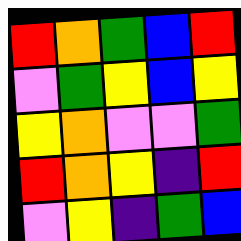[["red", "orange", "green", "blue", "red"], ["violet", "green", "yellow", "blue", "yellow"], ["yellow", "orange", "violet", "violet", "green"], ["red", "orange", "yellow", "indigo", "red"], ["violet", "yellow", "indigo", "green", "blue"]]